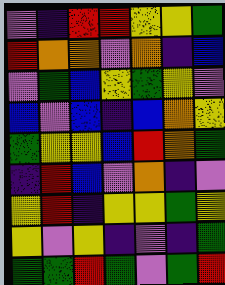[["violet", "indigo", "red", "red", "yellow", "yellow", "green"], ["red", "orange", "orange", "violet", "orange", "indigo", "blue"], ["violet", "green", "blue", "yellow", "green", "yellow", "violet"], ["blue", "violet", "blue", "indigo", "blue", "orange", "yellow"], ["green", "yellow", "yellow", "blue", "red", "orange", "green"], ["indigo", "red", "blue", "violet", "orange", "indigo", "violet"], ["yellow", "red", "indigo", "yellow", "yellow", "green", "yellow"], ["yellow", "violet", "yellow", "indigo", "violet", "indigo", "green"], ["green", "green", "red", "green", "violet", "green", "red"]]